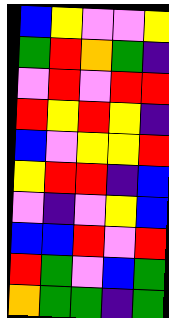[["blue", "yellow", "violet", "violet", "yellow"], ["green", "red", "orange", "green", "indigo"], ["violet", "red", "violet", "red", "red"], ["red", "yellow", "red", "yellow", "indigo"], ["blue", "violet", "yellow", "yellow", "red"], ["yellow", "red", "red", "indigo", "blue"], ["violet", "indigo", "violet", "yellow", "blue"], ["blue", "blue", "red", "violet", "red"], ["red", "green", "violet", "blue", "green"], ["orange", "green", "green", "indigo", "green"]]